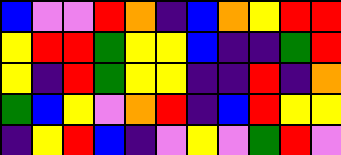[["blue", "violet", "violet", "red", "orange", "indigo", "blue", "orange", "yellow", "red", "red"], ["yellow", "red", "red", "green", "yellow", "yellow", "blue", "indigo", "indigo", "green", "red"], ["yellow", "indigo", "red", "green", "yellow", "yellow", "indigo", "indigo", "red", "indigo", "orange"], ["green", "blue", "yellow", "violet", "orange", "red", "indigo", "blue", "red", "yellow", "yellow"], ["indigo", "yellow", "red", "blue", "indigo", "violet", "yellow", "violet", "green", "red", "violet"]]